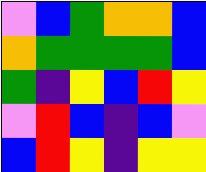[["violet", "blue", "green", "orange", "orange", "blue"], ["orange", "green", "green", "green", "green", "blue"], ["green", "indigo", "yellow", "blue", "red", "yellow"], ["violet", "red", "blue", "indigo", "blue", "violet"], ["blue", "red", "yellow", "indigo", "yellow", "yellow"]]